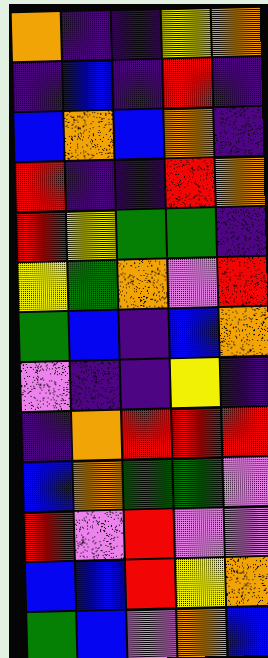[["orange", "indigo", "indigo", "yellow", "orange"], ["indigo", "blue", "indigo", "red", "indigo"], ["blue", "orange", "blue", "orange", "indigo"], ["red", "indigo", "indigo", "red", "orange"], ["red", "yellow", "green", "green", "indigo"], ["yellow", "green", "orange", "violet", "red"], ["green", "blue", "indigo", "blue", "orange"], ["violet", "indigo", "indigo", "yellow", "indigo"], ["indigo", "orange", "red", "red", "red"], ["blue", "orange", "green", "green", "violet"], ["red", "violet", "red", "violet", "violet"], ["blue", "blue", "red", "yellow", "orange"], ["green", "blue", "violet", "orange", "blue"]]